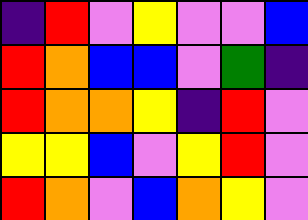[["indigo", "red", "violet", "yellow", "violet", "violet", "blue"], ["red", "orange", "blue", "blue", "violet", "green", "indigo"], ["red", "orange", "orange", "yellow", "indigo", "red", "violet"], ["yellow", "yellow", "blue", "violet", "yellow", "red", "violet"], ["red", "orange", "violet", "blue", "orange", "yellow", "violet"]]